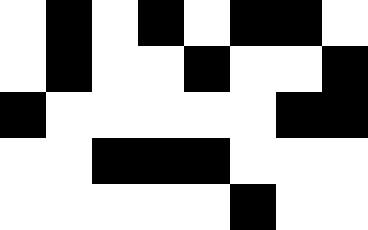[["white", "black", "white", "black", "white", "black", "black", "white"], ["white", "black", "white", "white", "black", "white", "white", "black"], ["black", "white", "white", "white", "white", "white", "black", "black"], ["white", "white", "black", "black", "black", "white", "white", "white"], ["white", "white", "white", "white", "white", "black", "white", "white"]]